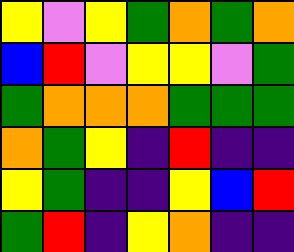[["yellow", "violet", "yellow", "green", "orange", "green", "orange"], ["blue", "red", "violet", "yellow", "yellow", "violet", "green"], ["green", "orange", "orange", "orange", "green", "green", "green"], ["orange", "green", "yellow", "indigo", "red", "indigo", "indigo"], ["yellow", "green", "indigo", "indigo", "yellow", "blue", "red"], ["green", "red", "indigo", "yellow", "orange", "indigo", "indigo"]]